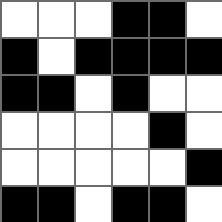[["white", "white", "white", "black", "black", "white"], ["black", "white", "black", "black", "black", "black"], ["black", "black", "white", "black", "white", "white"], ["white", "white", "white", "white", "black", "white"], ["white", "white", "white", "white", "white", "black"], ["black", "black", "white", "black", "black", "white"]]